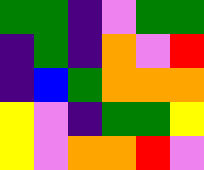[["green", "green", "indigo", "violet", "green", "green"], ["indigo", "green", "indigo", "orange", "violet", "red"], ["indigo", "blue", "green", "orange", "orange", "orange"], ["yellow", "violet", "indigo", "green", "green", "yellow"], ["yellow", "violet", "orange", "orange", "red", "violet"]]